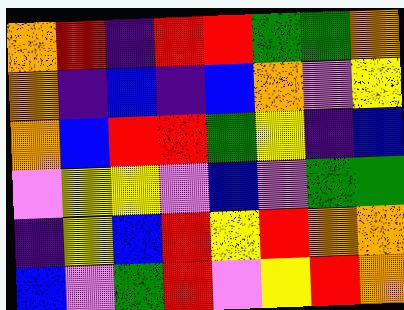[["orange", "red", "indigo", "red", "red", "green", "green", "orange"], ["orange", "indigo", "blue", "indigo", "blue", "orange", "violet", "yellow"], ["orange", "blue", "red", "red", "green", "yellow", "indigo", "blue"], ["violet", "yellow", "yellow", "violet", "blue", "violet", "green", "green"], ["indigo", "yellow", "blue", "red", "yellow", "red", "orange", "orange"], ["blue", "violet", "green", "red", "violet", "yellow", "red", "orange"]]